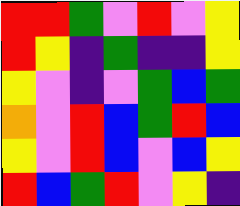[["red", "red", "green", "violet", "red", "violet", "yellow"], ["red", "yellow", "indigo", "green", "indigo", "indigo", "yellow"], ["yellow", "violet", "indigo", "violet", "green", "blue", "green"], ["orange", "violet", "red", "blue", "green", "red", "blue"], ["yellow", "violet", "red", "blue", "violet", "blue", "yellow"], ["red", "blue", "green", "red", "violet", "yellow", "indigo"]]